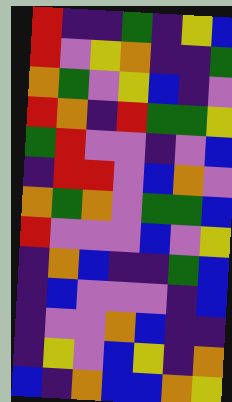[["red", "indigo", "indigo", "green", "indigo", "yellow", "blue"], ["red", "violet", "yellow", "orange", "indigo", "indigo", "green"], ["orange", "green", "violet", "yellow", "blue", "indigo", "violet"], ["red", "orange", "indigo", "red", "green", "green", "yellow"], ["green", "red", "violet", "violet", "indigo", "violet", "blue"], ["indigo", "red", "red", "violet", "blue", "orange", "violet"], ["orange", "green", "orange", "violet", "green", "green", "blue"], ["red", "violet", "violet", "violet", "blue", "violet", "yellow"], ["indigo", "orange", "blue", "indigo", "indigo", "green", "blue"], ["indigo", "blue", "violet", "violet", "violet", "indigo", "blue"], ["indigo", "violet", "violet", "orange", "blue", "indigo", "indigo"], ["indigo", "yellow", "violet", "blue", "yellow", "indigo", "orange"], ["blue", "indigo", "orange", "blue", "blue", "orange", "yellow"]]